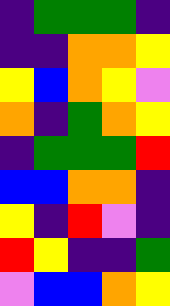[["indigo", "green", "green", "green", "indigo"], ["indigo", "indigo", "orange", "orange", "yellow"], ["yellow", "blue", "orange", "yellow", "violet"], ["orange", "indigo", "green", "orange", "yellow"], ["indigo", "green", "green", "green", "red"], ["blue", "blue", "orange", "orange", "indigo"], ["yellow", "indigo", "red", "violet", "indigo"], ["red", "yellow", "indigo", "indigo", "green"], ["violet", "blue", "blue", "orange", "yellow"]]